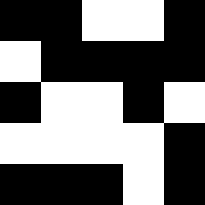[["black", "black", "white", "white", "black"], ["white", "black", "black", "black", "black"], ["black", "white", "white", "black", "white"], ["white", "white", "white", "white", "black"], ["black", "black", "black", "white", "black"]]